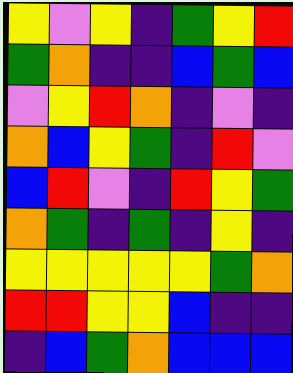[["yellow", "violet", "yellow", "indigo", "green", "yellow", "red"], ["green", "orange", "indigo", "indigo", "blue", "green", "blue"], ["violet", "yellow", "red", "orange", "indigo", "violet", "indigo"], ["orange", "blue", "yellow", "green", "indigo", "red", "violet"], ["blue", "red", "violet", "indigo", "red", "yellow", "green"], ["orange", "green", "indigo", "green", "indigo", "yellow", "indigo"], ["yellow", "yellow", "yellow", "yellow", "yellow", "green", "orange"], ["red", "red", "yellow", "yellow", "blue", "indigo", "indigo"], ["indigo", "blue", "green", "orange", "blue", "blue", "blue"]]